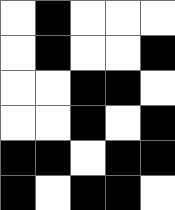[["white", "black", "white", "white", "white"], ["white", "black", "white", "white", "black"], ["white", "white", "black", "black", "white"], ["white", "white", "black", "white", "black"], ["black", "black", "white", "black", "black"], ["black", "white", "black", "black", "white"]]